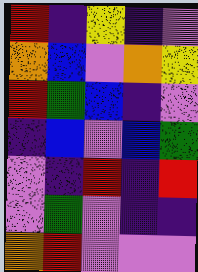[["red", "indigo", "yellow", "indigo", "violet"], ["orange", "blue", "violet", "orange", "yellow"], ["red", "green", "blue", "indigo", "violet"], ["indigo", "blue", "violet", "blue", "green"], ["violet", "indigo", "red", "indigo", "red"], ["violet", "green", "violet", "indigo", "indigo"], ["orange", "red", "violet", "violet", "violet"]]